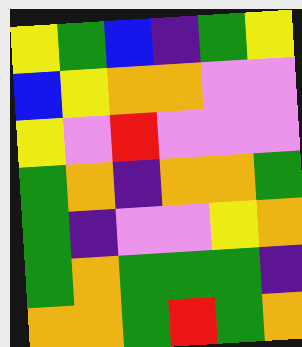[["yellow", "green", "blue", "indigo", "green", "yellow"], ["blue", "yellow", "orange", "orange", "violet", "violet"], ["yellow", "violet", "red", "violet", "violet", "violet"], ["green", "orange", "indigo", "orange", "orange", "green"], ["green", "indigo", "violet", "violet", "yellow", "orange"], ["green", "orange", "green", "green", "green", "indigo"], ["orange", "orange", "green", "red", "green", "orange"]]